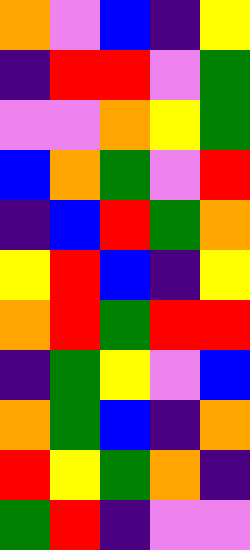[["orange", "violet", "blue", "indigo", "yellow"], ["indigo", "red", "red", "violet", "green"], ["violet", "violet", "orange", "yellow", "green"], ["blue", "orange", "green", "violet", "red"], ["indigo", "blue", "red", "green", "orange"], ["yellow", "red", "blue", "indigo", "yellow"], ["orange", "red", "green", "red", "red"], ["indigo", "green", "yellow", "violet", "blue"], ["orange", "green", "blue", "indigo", "orange"], ["red", "yellow", "green", "orange", "indigo"], ["green", "red", "indigo", "violet", "violet"]]